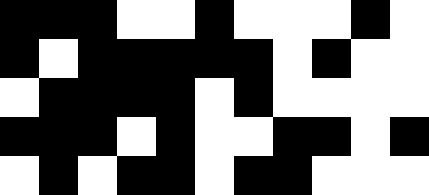[["black", "black", "black", "white", "white", "black", "white", "white", "white", "black", "white"], ["black", "white", "black", "black", "black", "black", "black", "white", "black", "white", "white"], ["white", "black", "black", "black", "black", "white", "black", "white", "white", "white", "white"], ["black", "black", "black", "white", "black", "white", "white", "black", "black", "white", "black"], ["white", "black", "white", "black", "black", "white", "black", "black", "white", "white", "white"]]